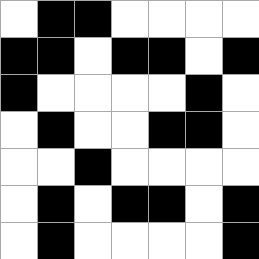[["white", "black", "black", "white", "white", "white", "white"], ["black", "black", "white", "black", "black", "white", "black"], ["black", "white", "white", "white", "white", "black", "white"], ["white", "black", "white", "white", "black", "black", "white"], ["white", "white", "black", "white", "white", "white", "white"], ["white", "black", "white", "black", "black", "white", "black"], ["white", "black", "white", "white", "white", "white", "black"]]